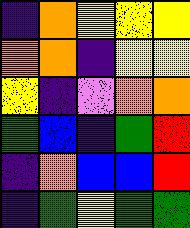[["indigo", "orange", "yellow", "yellow", "yellow"], ["orange", "orange", "indigo", "yellow", "yellow"], ["yellow", "indigo", "violet", "orange", "orange"], ["green", "blue", "indigo", "green", "red"], ["indigo", "orange", "blue", "blue", "red"], ["indigo", "green", "yellow", "green", "green"]]